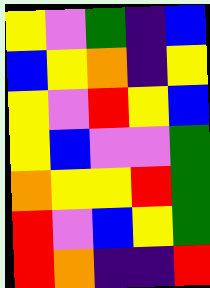[["yellow", "violet", "green", "indigo", "blue"], ["blue", "yellow", "orange", "indigo", "yellow"], ["yellow", "violet", "red", "yellow", "blue"], ["yellow", "blue", "violet", "violet", "green"], ["orange", "yellow", "yellow", "red", "green"], ["red", "violet", "blue", "yellow", "green"], ["red", "orange", "indigo", "indigo", "red"]]